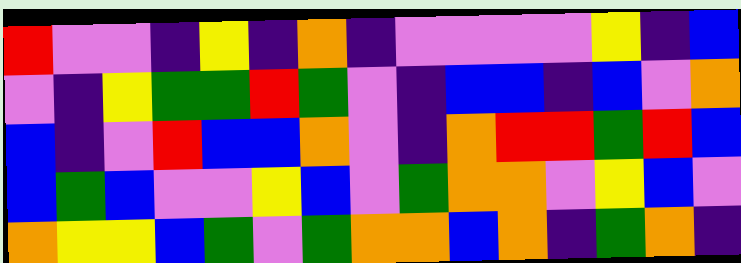[["red", "violet", "violet", "indigo", "yellow", "indigo", "orange", "indigo", "violet", "violet", "violet", "violet", "yellow", "indigo", "blue"], ["violet", "indigo", "yellow", "green", "green", "red", "green", "violet", "indigo", "blue", "blue", "indigo", "blue", "violet", "orange"], ["blue", "indigo", "violet", "red", "blue", "blue", "orange", "violet", "indigo", "orange", "red", "red", "green", "red", "blue"], ["blue", "green", "blue", "violet", "violet", "yellow", "blue", "violet", "green", "orange", "orange", "violet", "yellow", "blue", "violet"], ["orange", "yellow", "yellow", "blue", "green", "violet", "green", "orange", "orange", "blue", "orange", "indigo", "green", "orange", "indigo"]]